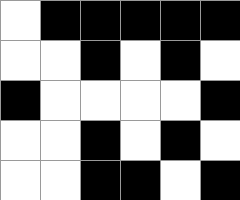[["white", "black", "black", "black", "black", "black"], ["white", "white", "black", "white", "black", "white"], ["black", "white", "white", "white", "white", "black"], ["white", "white", "black", "white", "black", "white"], ["white", "white", "black", "black", "white", "black"]]